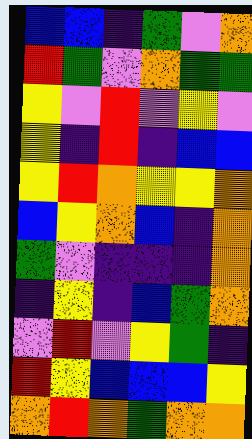[["blue", "blue", "indigo", "green", "violet", "orange"], ["red", "green", "violet", "orange", "green", "green"], ["yellow", "violet", "red", "violet", "yellow", "violet"], ["yellow", "indigo", "red", "indigo", "blue", "blue"], ["yellow", "red", "orange", "yellow", "yellow", "orange"], ["blue", "yellow", "orange", "blue", "indigo", "orange"], ["green", "violet", "indigo", "indigo", "indigo", "orange"], ["indigo", "yellow", "indigo", "blue", "green", "orange"], ["violet", "red", "violet", "yellow", "green", "indigo"], ["red", "yellow", "blue", "blue", "blue", "yellow"], ["orange", "red", "orange", "green", "orange", "orange"]]